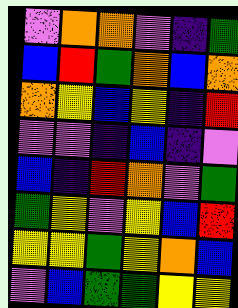[["violet", "orange", "orange", "violet", "indigo", "green"], ["blue", "red", "green", "orange", "blue", "orange"], ["orange", "yellow", "blue", "yellow", "indigo", "red"], ["violet", "violet", "indigo", "blue", "indigo", "violet"], ["blue", "indigo", "red", "orange", "violet", "green"], ["green", "yellow", "violet", "yellow", "blue", "red"], ["yellow", "yellow", "green", "yellow", "orange", "blue"], ["violet", "blue", "green", "green", "yellow", "yellow"]]